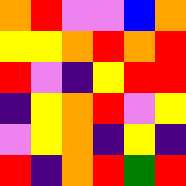[["orange", "red", "violet", "violet", "blue", "orange"], ["yellow", "yellow", "orange", "red", "orange", "red"], ["red", "violet", "indigo", "yellow", "red", "red"], ["indigo", "yellow", "orange", "red", "violet", "yellow"], ["violet", "yellow", "orange", "indigo", "yellow", "indigo"], ["red", "indigo", "orange", "red", "green", "red"]]